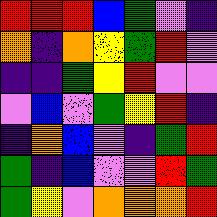[["red", "red", "red", "blue", "green", "violet", "indigo"], ["orange", "indigo", "orange", "yellow", "green", "red", "violet"], ["indigo", "indigo", "green", "yellow", "red", "violet", "violet"], ["violet", "blue", "violet", "green", "yellow", "red", "indigo"], ["indigo", "orange", "blue", "violet", "indigo", "green", "red"], ["green", "indigo", "blue", "violet", "violet", "red", "green"], ["green", "yellow", "violet", "orange", "orange", "orange", "red"]]